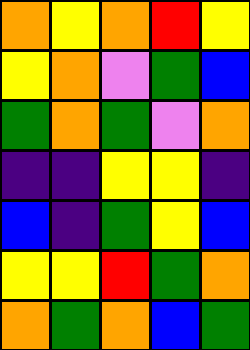[["orange", "yellow", "orange", "red", "yellow"], ["yellow", "orange", "violet", "green", "blue"], ["green", "orange", "green", "violet", "orange"], ["indigo", "indigo", "yellow", "yellow", "indigo"], ["blue", "indigo", "green", "yellow", "blue"], ["yellow", "yellow", "red", "green", "orange"], ["orange", "green", "orange", "blue", "green"]]